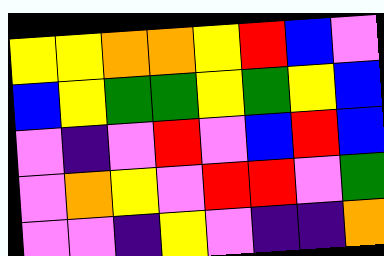[["yellow", "yellow", "orange", "orange", "yellow", "red", "blue", "violet"], ["blue", "yellow", "green", "green", "yellow", "green", "yellow", "blue"], ["violet", "indigo", "violet", "red", "violet", "blue", "red", "blue"], ["violet", "orange", "yellow", "violet", "red", "red", "violet", "green"], ["violet", "violet", "indigo", "yellow", "violet", "indigo", "indigo", "orange"]]